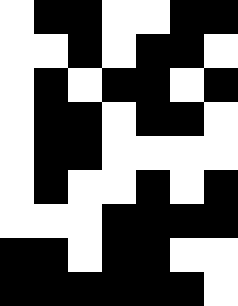[["white", "black", "black", "white", "white", "black", "black"], ["white", "white", "black", "white", "black", "black", "white"], ["white", "black", "white", "black", "black", "white", "black"], ["white", "black", "black", "white", "black", "black", "white"], ["white", "black", "black", "white", "white", "white", "white"], ["white", "black", "white", "white", "black", "white", "black"], ["white", "white", "white", "black", "black", "black", "black"], ["black", "black", "white", "black", "black", "white", "white"], ["black", "black", "black", "black", "black", "black", "white"]]